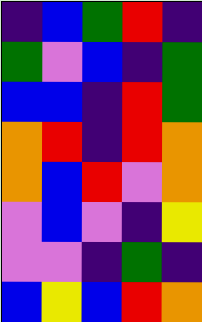[["indigo", "blue", "green", "red", "indigo"], ["green", "violet", "blue", "indigo", "green"], ["blue", "blue", "indigo", "red", "green"], ["orange", "red", "indigo", "red", "orange"], ["orange", "blue", "red", "violet", "orange"], ["violet", "blue", "violet", "indigo", "yellow"], ["violet", "violet", "indigo", "green", "indigo"], ["blue", "yellow", "blue", "red", "orange"]]